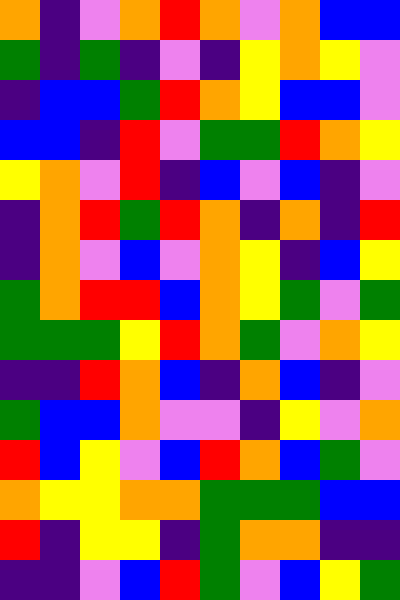[["orange", "indigo", "violet", "orange", "red", "orange", "violet", "orange", "blue", "blue"], ["green", "indigo", "green", "indigo", "violet", "indigo", "yellow", "orange", "yellow", "violet"], ["indigo", "blue", "blue", "green", "red", "orange", "yellow", "blue", "blue", "violet"], ["blue", "blue", "indigo", "red", "violet", "green", "green", "red", "orange", "yellow"], ["yellow", "orange", "violet", "red", "indigo", "blue", "violet", "blue", "indigo", "violet"], ["indigo", "orange", "red", "green", "red", "orange", "indigo", "orange", "indigo", "red"], ["indigo", "orange", "violet", "blue", "violet", "orange", "yellow", "indigo", "blue", "yellow"], ["green", "orange", "red", "red", "blue", "orange", "yellow", "green", "violet", "green"], ["green", "green", "green", "yellow", "red", "orange", "green", "violet", "orange", "yellow"], ["indigo", "indigo", "red", "orange", "blue", "indigo", "orange", "blue", "indigo", "violet"], ["green", "blue", "blue", "orange", "violet", "violet", "indigo", "yellow", "violet", "orange"], ["red", "blue", "yellow", "violet", "blue", "red", "orange", "blue", "green", "violet"], ["orange", "yellow", "yellow", "orange", "orange", "green", "green", "green", "blue", "blue"], ["red", "indigo", "yellow", "yellow", "indigo", "green", "orange", "orange", "indigo", "indigo"], ["indigo", "indigo", "violet", "blue", "red", "green", "violet", "blue", "yellow", "green"]]